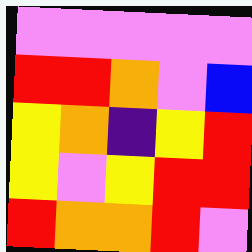[["violet", "violet", "violet", "violet", "violet"], ["red", "red", "orange", "violet", "blue"], ["yellow", "orange", "indigo", "yellow", "red"], ["yellow", "violet", "yellow", "red", "red"], ["red", "orange", "orange", "red", "violet"]]